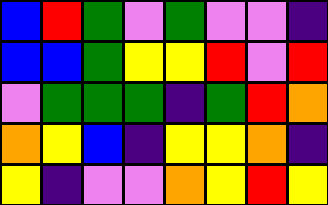[["blue", "red", "green", "violet", "green", "violet", "violet", "indigo"], ["blue", "blue", "green", "yellow", "yellow", "red", "violet", "red"], ["violet", "green", "green", "green", "indigo", "green", "red", "orange"], ["orange", "yellow", "blue", "indigo", "yellow", "yellow", "orange", "indigo"], ["yellow", "indigo", "violet", "violet", "orange", "yellow", "red", "yellow"]]